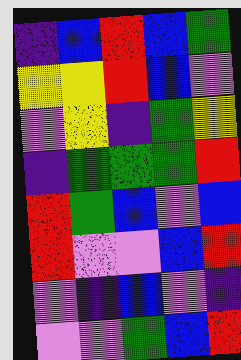[["indigo", "blue", "red", "blue", "green"], ["yellow", "yellow", "red", "blue", "violet"], ["violet", "yellow", "indigo", "green", "yellow"], ["indigo", "green", "green", "green", "red"], ["red", "green", "blue", "violet", "blue"], ["red", "violet", "violet", "blue", "red"], ["violet", "indigo", "blue", "violet", "indigo"], ["violet", "violet", "green", "blue", "red"]]